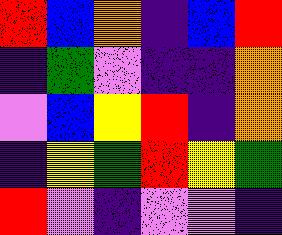[["red", "blue", "orange", "indigo", "blue", "red"], ["indigo", "green", "violet", "indigo", "indigo", "orange"], ["violet", "blue", "yellow", "red", "indigo", "orange"], ["indigo", "yellow", "green", "red", "yellow", "green"], ["red", "violet", "indigo", "violet", "violet", "indigo"]]